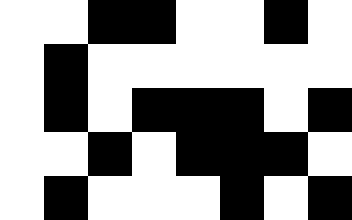[["white", "white", "black", "black", "white", "white", "black", "white"], ["white", "black", "white", "white", "white", "white", "white", "white"], ["white", "black", "white", "black", "black", "black", "white", "black"], ["white", "white", "black", "white", "black", "black", "black", "white"], ["white", "black", "white", "white", "white", "black", "white", "black"]]